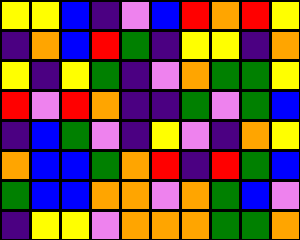[["yellow", "yellow", "blue", "indigo", "violet", "blue", "red", "orange", "red", "yellow"], ["indigo", "orange", "blue", "red", "green", "indigo", "yellow", "yellow", "indigo", "orange"], ["yellow", "indigo", "yellow", "green", "indigo", "violet", "orange", "green", "green", "yellow"], ["red", "violet", "red", "orange", "indigo", "indigo", "green", "violet", "green", "blue"], ["indigo", "blue", "green", "violet", "indigo", "yellow", "violet", "indigo", "orange", "yellow"], ["orange", "blue", "blue", "green", "orange", "red", "indigo", "red", "green", "blue"], ["green", "blue", "blue", "orange", "orange", "violet", "orange", "green", "blue", "violet"], ["indigo", "yellow", "yellow", "violet", "orange", "orange", "orange", "green", "green", "orange"]]